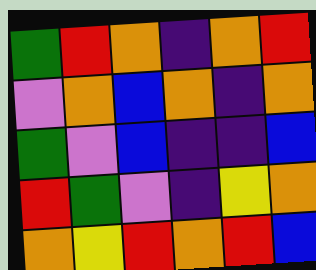[["green", "red", "orange", "indigo", "orange", "red"], ["violet", "orange", "blue", "orange", "indigo", "orange"], ["green", "violet", "blue", "indigo", "indigo", "blue"], ["red", "green", "violet", "indigo", "yellow", "orange"], ["orange", "yellow", "red", "orange", "red", "blue"]]